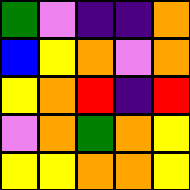[["green", "violet", "indigo", "indigo", "orange"], ["blue", "yellow", "orange", "violet", "orange"], ["yellow", "orange", "red", "indigo", "red"], ["violet", "orange", "green", "orange", "yellow"], ["yellow", "yellow", "orange", "orange", "yellow"]]